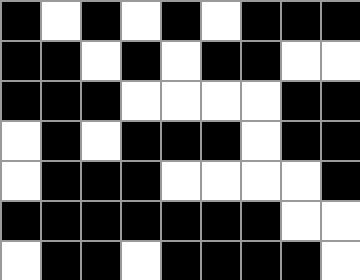[["black", "white", "black", "white", "black", "white", "black", "black", "black"], ["black", "black", "white", "black", "white", "black", "black", "white", "white"], ["black", "black", "black", "white", "white", "white", "white", "black", "black"], ["white", "black", "white", "black", "black", "black", "white", "black", "black"], ["white", "black", "black", "black", "white", "white", "white", "white", "black"], ["black", "black", "black", "black", "black", "black", "black", "white", "white"], ["white", "black", "black", "white", "black", "black", "black", "black", "white"]]